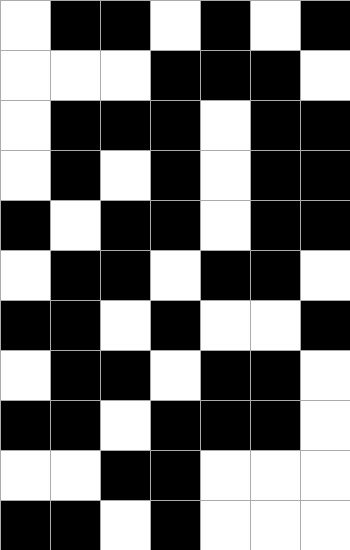[["white", "black", "black", "white", "black", "white", "black"], ["white", "white", "white", "black", "black", "black", "white"], ["white", "black", "black", "black", "white", "black", "black"], ["white", "black", "white", "black", "white", "black", "black"], ["black", "white", "black", "black", "white", "black", "black"], ["white", "black", "black", "white", "black", "black", "white"], ["black", "black", "white", "black", "white", "white", "black"], ["white", "black", "black", "white", "black", "black", "white"], ["black", "black", "white", "black", "black", "black", "white"], ["white", "white", "black", "black", "white", "white", "white"], ["black", "black", "white", "black", "white", "white", "white"]]